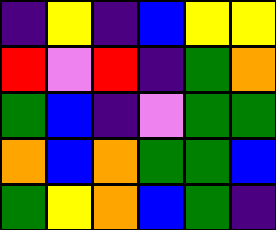[["indigo", "yellow", "indigo", "blue", "yellow", "yellow"], ["red", "violet", "red", "indigo", "green", "orange"], ["green", "blue", "indigo", "violet", "green", "green"], ["orange", "blue", "orange", "green", "green", "blue"], ["green", "yellow", "orange", "blue", "green", "indigo"]]